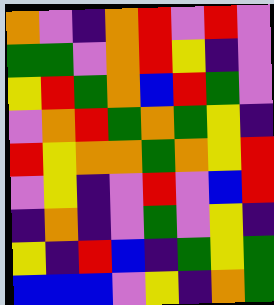[["orange", "violet", "indigo", "orange", "red", "violet", "red", "violet"], ["green", "green", "violet", "orange", "red", "yellow", "indigo", "violet"], ["yellow", "red", "green", "orange", "blue", "red", "green", "violet"], ["violet", "orange", "red", "green", "orange", "green", "yellow", "indigo"], ["red", "yellow", "orange", "orange", "green", "orange", "yellow", "red"], ["violet", "yellow", "indigo", "violet", "red", "violet", "blue", "red"], ["indigo", "orange", "indigo", "violet", "green", "violet", "yellow", "indigo"], ["yellow", "indigo", "red", "blue", "indigo", "green", "yellow", "green"], ["blue", "blue", "blue", "violet", "yellow", "indigo", "orange", "green"]]